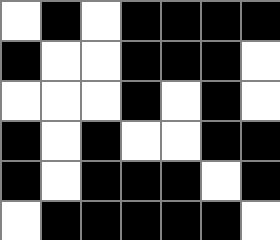[["white", "black", "white", "black", "black", "black", "black"], ["black", "white", "white", "black", "black", "black", "white"], ["white", "white", "white", "black", "white", "black", "white"], ["black", "white", "black", "white", "white", "black", "black"], ["black", "white", "black", "black", "black", "white", "black"], ["white", "black", "black", "black", "black", "black", "white"]]